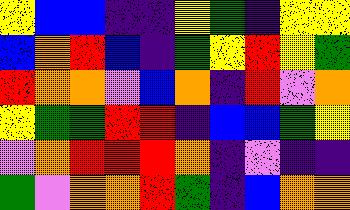[["yellow", "blue", "blue", "indigo", "indigo", "yellow", "green", "indigo", "yellow", "yellow"], ["blue", "orange", "red", "blue", "indigo", "green", "yellow", "red", "yellow", "green"], ["red", "orange", "orange", "violet", "blue", "orange", "indigo", "red", "violet", "orange"], ["yellow", "green", "green", "red", "red", "indigo", "blue", "blue", "green", "yellow"], ["violet", "orange", "red", "red", "red", "orange", "indigo", "violet", "indigo", "indigo"], ["green", "violet", "orange", "orange", "red", "green", "indigo", "blue", "orange", "orange"]]